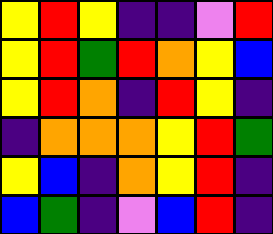[["yellow", "red", "yellow", "indigo", "indigo", "violet", "red"], ["yellow", "red", "green", "red", "orange", "yellow", "blue"], ["yellow", "red", "orange", "indigo", "red", "yellow", "indigo"], ["indigo", "orange", "orange", "orange", "yellow", "red", "green"], ["yellow", "blue", "indigo", "orange", "yellow", "red", "indigo"], ["blue", "green", "indigo", "violet", "blue", "red", "indigo"]]